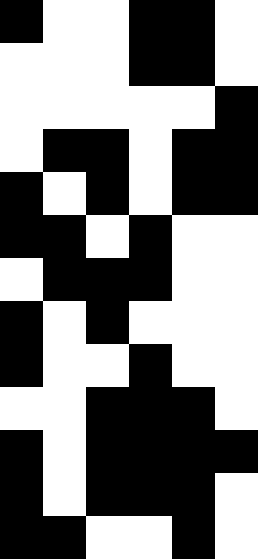[["black", "white", "white", "black", "black", "white"], ["white", "white", "white", "black", "black", "white"], ["white", "white", "white", "white", "white", "black"], ["white", "black", "black", "white", "black", "black"], ["black", "white", "black", "white", "black", "black"], ["black", "black", "white", "black", "white", "white"], ["white", "black", "black", "black", "white", "white"], ["black", "white", "black", "white", "white", "white"], ["black", "white", "white", "black", "white", "white"], ["white", "white", "black", "black", "black", "white"], ["black", "white", "black", "black", "black", "black"], ["black", "white", "black", "black", "black", "white"], ["black", "black", "white", "white", "black", "white"]]